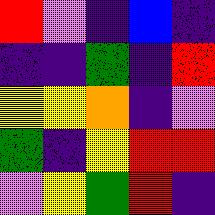[["red", "violet", "indigo", "blue", "indigo"], ["indigo", "indigo", "green", "indigo", "red"], ["yellow", "yellow", "orange", "indigo", "violet"], ["green", "indigo", "yellow", "red", "red"], ["violet", "yellow", "green", "red", "indigo"]]